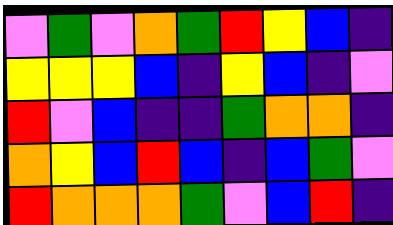[["violet", "green", "violet", "orange", "green", "red", "yellow", "blue", "indigo"], ["yellow", "yellow", "yellow", "blue", "indigo", "yellow", "blue", "indigo", "violet"], ["red", "violet", "blue", "indigo", "indigo", "green", "orange", "orange", "indigo"], ["orange", "yellow", "blue", "red", "blue", "indigo", "blue", "green", "violet"], ["red", "orange", "orange", "orange", "green", "violet", "blue", "red", "indigo"]]